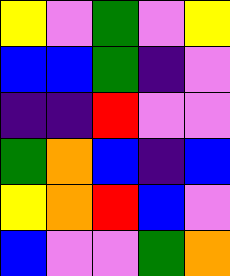[["yellow", "violet", "green", "violet", "yellow"], ["blue", "blue", "green", "indigo", "violet"], ["indigo", "indigo", "red", "violet", "violet"], ["green", "orange", "blue", "indigo", "blue"], ["yellow", "orange", "red", "blue", "violet"], ["blue", "violet", "violet", "green", "orange"]]